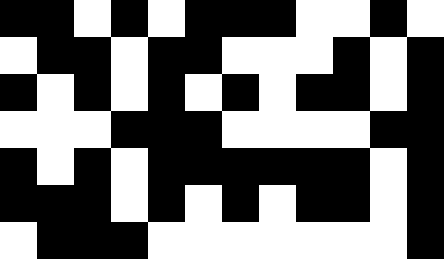[["black", "black", "white", "black", "white", "black", "black", "black", "white", "white", "black", "white"], ["white", "black", "black", "white", "black", "black", "white", "white", "white", "black", "white", "black"], ["black", "white", "black", "white", "black", "white", "black", "white", "black", "black", "white", "black"], ["white", "white", "white", "black", "black", "black", "white", "white", "white", "white", "black", "black"], ["black", "white", "black", "white", "black", "black", "black", "black", "black", "black", "white", "black"], ["black", "black", "black", "white", "black", "white", "black", "white", "black", "black", "white", "black"], ["white", "black", "black", "black", "white", "white", "white", "white", "white", "white", "white", "black"]]